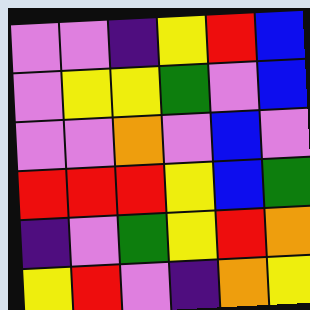[["violet", "violet", "indigo", "yellow", "red", "blue"], ["violet", "yellow", "yellow", "green", "violet", "blue"], ["violet", "violet", "orange", "violet", "blue", "violet"], ["red", "red", "red", "yellow", "blue", "green"], ["indigo", "violet", "green", "yellow", "red", "orange"], ["yellow", "red", "violet", "indigo", "orange", "yellow"]]